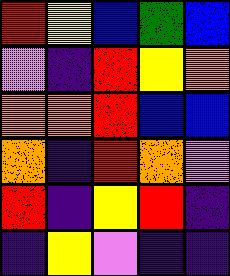[["red", "yellow", "blue", "green", "blue"], ["violet", "indigo", "red", "yellow", "orange"], ["orange", "orange", "red", "blue", "blue"], ["orange", "indigo", "red", "orange", "violet"], ["red", "indigo", "yellow", "red", "indigo"], ["indigo", "yellow", "violet", "indigo", "indigo"]]